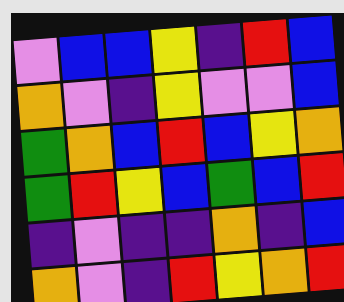[["violet", "blue", "blue", "yellow", "indigo", "red", "blue"], ["orange", "violet", "indigo", "yellow", "violet", "violet", "blue"], ["green", "orange", "blue", "red", "blue", "yellow", "orange"], ["green", "red", "yellow", "blue", "green", "blue", "red"], ["indigo", "violet", "indigo", "indigo", "orange", "indigo", "blue"], ["orange", "violet", "indigo", "red", "yellow", "orange", "red"]]